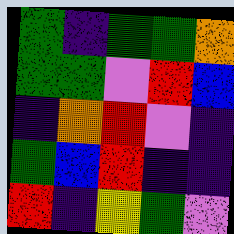[["green", "indigo", "green", "green", "orange"], ["green", "green", "violet", "red", "blue"], ["indigo", "orange", "red", "violet", "indigo"], ["green", "blue", "red", "indigo", "indigo"], ["red", "indigo", "yellow", "green", "violet"]]